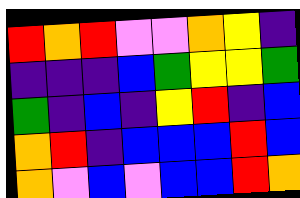[["red", "orange", "red", "violet", "violet", "orange", "yellow", "indigo"], ["indigo", "indigo", "indigo", "blue", "green", "yellow", "yellow", "green"], ["green", "indigo", "blue", "indigo", "yellow", "red", "indigo", "blue"], ["orange", "red", "indigo", "blue", "blue", "blue", "red", "blue"], ["orange", "violet", "blue", "violet", "blue", "blue", "red", "orange"]]